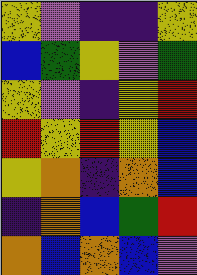[["yellow", "violet", "indigo", "indigo", "yellow"], ["blue", "green", "yellow", "violet", "green"], ["yellow", "violet", "indigo", "yellow", "red"], ["red", "yellow", "red", "yellow", "blue"], ["yellow", "orange", "indigo", "orange", "blue"], ["indigo", "orange", "blue", "green", "red"], ["orange", "blue", "orange", "blue", "violet"]]